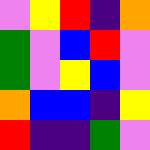[["violet", "yellow", "red", "indigo", "orange"], ["green", "violet", "blue", "red", "violet"], ["green", "violet", "yellow", "blue", "violet"], ["orange", "blue", "blue", "indigo", "yellow"], ["red", "indigo", "indigo", "green", "violet"]]